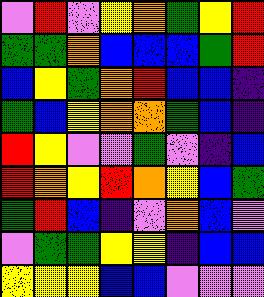[["violet", "red", "violet", "yellow", "orange", "green", "yellow", "red"], ["green", "green", "orange", "blue", "blue", "blue", "green", "red"], ["blue", "yellow", "green", "orange", "red", "blue", "blue", "indigo"], ["green", "blue", "yellow", "orange", "orange", "green", "blue", "indigo"], ["red", "yellow", "violet", "violet", "green", "violet", "indigo", "blue"], ["red", "orange", "yellow", "red", "orange", "yellow", "blue", "green"], ["green", "red", "blue", "indigo", "violet", "orange", "blue", "violet"], ["violet", "green", "green", "yellow", "yellow", "indigo", "blue", "blue"], ["yellow", "yellow", "yellow", "blue", "blue", "violet", "violet", "violet"]]